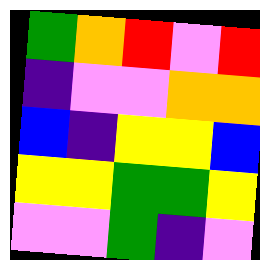[["green", "orange", "red", "violet", "red"], ["indigo", "violet", "violet", "orange", "orange"], ["blue", "indigo", "yellow", "yellow", "blue"], ["yellow", "yellow", "green", "green", "yellow"], ["violet", "violet", "green", "indigo", "violet"]]